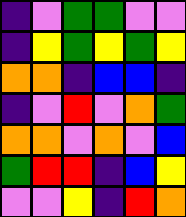[["indigo", "violet", "green", "green", "violet", "violet"], ["indigo", "yellow", "green", "yellow", "green", "yellow"], ["orange", "orange", "indigo", "blue", "blue", "indigo"], ["indigo", "violet", "red", "violet", "orange", "green"], ["orange", "orange", "violet", "orange", "violet", "blue"], ["green", "red", "red", "indigo", "blue", "yellow"], ["violet", "violet", "yellow", "indigo", "red", "orange"]]